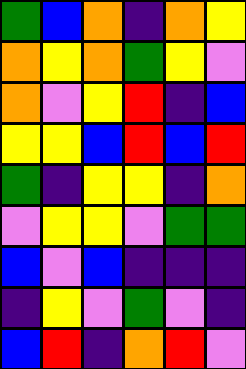[["green", "blue", "orange", "indigo", "orange", "yellow"], ["orange", "yellow", "orange", "green", "yellow", "violet"], ["orange", "violet", "yellow", "red", "indigo", "blue"], ["yellow", "yellow", "blue", "red", "blue", "red"], ["green", "indigo", "yellow", "yellow", "indigo", "orange"], ["violet", "yellow", "yellow", "violet", "green", "green"], ["blue", "violet", "blue", "indigo", "indigo", "indigo"], ["indigo", "yellow", "violet", "green", "violet", "indigo"], ["blue", "red", "indigo", "orange", "red", "violet"]]